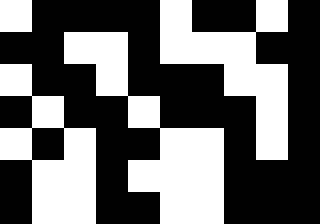[["white", "black", "black", "black", "black", "white", "black", "black", "white", "black"], ["black", "black", "white", "white", "black", "white", "white", "white", "black", "black"], ["white", "black", "black", "white", "black", "black", "black", "white", "white", "black"], ["black", "white", "black", "black", "white", "black", "black", "black", "white", "black"], ["white", "black", "white", "black", "black", "white", "white", "black", "white", "black"], ["black", "white", "white", "black", "white", "white", "white", "black", "black", "black"], ["black", "white", "white", "black", "black", "white", "white", "black", "black", "black"]]